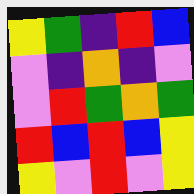[["yellow", "green", "indigo", "red", "blue"], ["violet", "indigo", "orange", "indigo", "violet"], ["violet", "red", "green", "orange", "green"], ["red", "blue", "red", "blue", "yellow"], ["yellow", "violet", "red", "violet", "yellow"]]